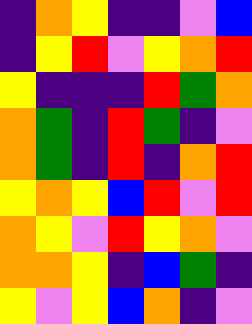[["indigo", "orange", "yellow", "indigo", "indigo", "violet", "blue"], ["indigo", "yellow", "red", "violet", "yellow", "orange", "red"], ["yellow", "indigo", "indigo", "indigo", "red", "green", "orange"], ["orange", "green", "indigo", "red", "green", "indigo", "violet"], ["orange", "green", "indigo", "red", "indigo", "orange", "red"], ["yellow", "orange", "yellow", "blue", "red", "violet", "red"], ["orange", "yellow", "violet", "red", "yellow", "orange", "violet"], ["orange", "orange", "yellow", "indigo", "blue", "green", "indigo"], ["yellow", "violet", "yellow", "blue", "orange", "indigo", "violet"]]